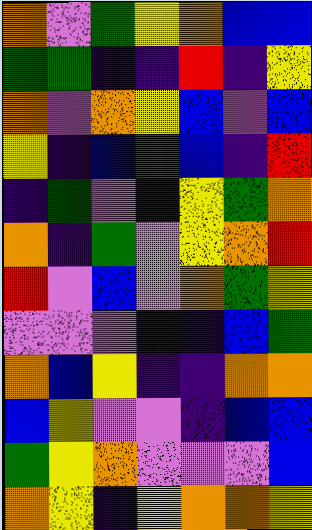[["orange", "violet", "green", "yellow", "orange", "blue", "blue"], ["green", "green", "indigo", "indigo", "red", "indigo", "yellow"], ["orange", "violet", "orange", "yellow", "blue", "violet", "blue"], ["yellow", "indigo", "blue", "green", "blue", "indigo", "red"], ["indigo", "green", "violet", "indigo", "yellow", "green", "orange"], ["orange", "indigo", "green", "violet", "yellow", "orange", "red"], ["red", "violet", "blue", "violet", "orange", "green", "yellow"], ["violet", "violet", "violet", "indigo", "indigo", "blue", "green"], ["orange", "blue", "yellow", "indigo", "indigo", "orange", "orange"], ["blue", "yellow", "violet", "violet", "indigo", "blue", "blue"], ["green", "yellow", "orange", "violet", "violet", "violet", "blue"], ["orange", "yellow", "indigo", "yellow", "orange", "orange", "yellow"]]